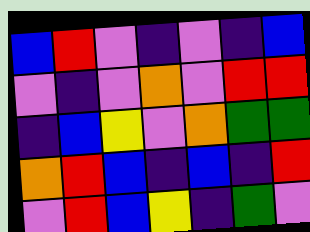[["blue", "red", "violet", "indigo", "violet", "indigo", "blue"], ["violet", "indigo", "violet", "orange", "violet", "red", "red"], ["indigo", "blue", "yellow", "violet", "orange", "green", "green"], ["orange", "red", "blue", "indigo", "blue", "indigo", "red"], ["violet", "red", "blue", "yellow", "indigo", "green", "violet"]]